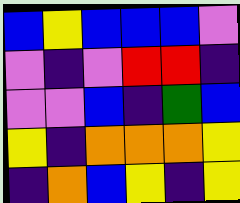[["blue", "yellow", "blue", "blue", "blue", "violet"], ["violet", "indigo", "violet", "red", "red", "indigo"], ["violet", "violet", "blue", "indigo", "green", "blue"], ["yellow", "indigo", "orange", "orange", "orange", "yellow"], ["indigo", "orange", "blue", "yellow", "indigo", "yellow"]]